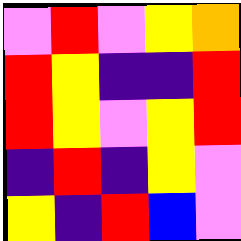[["violet", "red", "violet", "yellow", "orange"], ["red", "yellow", "indigo", "indigo", "red"], ["red", "yellow", "violet", "yellow", "red"], ["indigo", "red", "indigo", "yellow", "violet"], ["yellow", "indigo", "red", "blue", "violet"]]